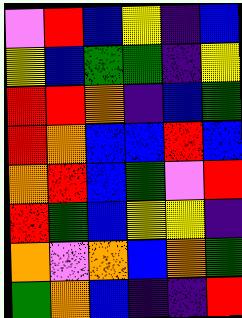[["violet", "red", "blue", "yellow", "indigo", "blue"], ["yellow", "blue", "green", "green", "indigo", "yellow"], ["red", "red", "orange", "indigo", "blue", "green"], ["red", "orange", "blue", "blue", "red", "blue"], ["orange", "red", "blue", "green", "violet", "red"], ["red", "green", "blue", "yellow", "yellow", "indigo"], ["orange", "violet", "orange", "blue", "orange", "green"], ["green", "orange", "blue", "indigo", "indigo", "red"]]